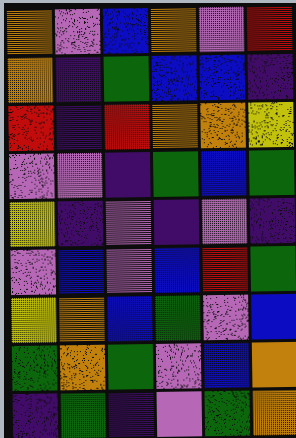[["orange", "violet", "blue", "orange", "violet", "red"], ["orange", "indigo", "green", "blue", "blue", "indigo"], ["red", "indigo", "red", "orange", "orange", "yellow"], ["violet", "violet", "indigo", "green", "blue", "green"], ["yellow", "indigo", "violet", "indigo", "violet", "indigo"], ["violet", "blue", "violet", "blue", "red", "green"], ["yellow", "orange", "blue", "green", "violet", "blue"], ["green", "orange", "green", "violet", "blue", "orange"], ["indigo", "green", "indigo", "violet", "green", "orange"]]